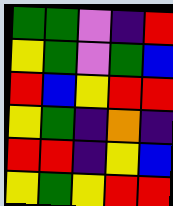[["green", "green", "violet", "indigo", "red"], ["yellow", "green", "violet", "green", "blue"], ["red", "blue", "yellow", "red", "red"], ["yellow", "green", "indigo", "orange", "indigo"], ["red", "red", "indigo", "yellow", "blue"], ["yellow", "green", "yellow", "red", "red"]]